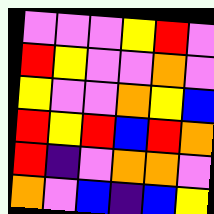[["violet", "violet", "violet", "yellow", "red", "violet"], ["red", "yellow", "violet", "violet", "orange", "violet"], ["yellow", "violet", "violet", "orange", "yellow", "blue"], ["red", "yellow", "red", "blue", "red", "orange"], ["red", "indigo", "violet", "orange", "orange", "violet"], ["orange", "violet", "blue", "indigo", "blue", "yellow"]]